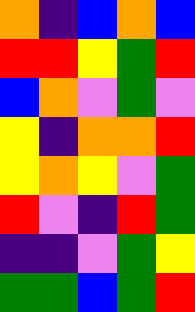[["orange", "indigo", "blue", "orange", "blue"], ["red", "red", "yellow", "green", "red"], ["blue", "orange", "violet", "green", "violet"], ["yellow", "indigo", "orange", "orange", "red"], ["yellow", "orange", "yellow", "violet", "green"], ["red", "violet", "indigo", "red", "green"], ["indigo", "indigo", "violet", "green", "yellow"], ["green", "green", "blue", "green", "red"]]